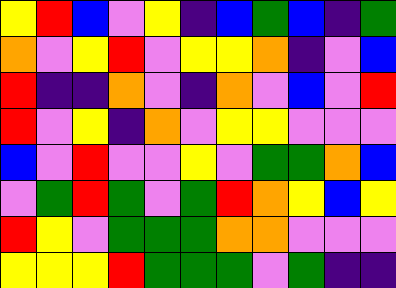[["yellow", "red", "blue", "violet", "yellow", "indigo", "blue", "green", "blue", "indigo", "green"], ["orange", "violet", "yellow", "red", "violet", "yellow", "yellow", "orange", "indigo", "violet", "blue"], ["red", "indigo", "indigo", "orange", "violet", "indigo", "orange", "violet", "blue", "violet", "red"], ["red", "violet", "yellow", "indigo", "orange", "violet", "yellow", "yellow", "violet", "violet", "violet"], ["blue", "violet", "red", "violet", "violet", "yellow", "violet", "green", "green", "orange", "blue"], ["violet", "green", "red", "green", "violet", "green", "red", "orange", "yellow", "blue", "yellow"], ["red", "yellow", "violet", "green", "green", "green", "orange", "orange", "violet", "violet", "violet"], ["yellow", "yellow", "yellow", "red", "green", "green", "green", "violet", "green", "indigo", "indigo"]]